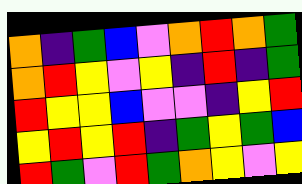[["orange", "indigo", "green", "blue", "violet", "orange", "red", "orange", "green"], ["orange", "red", "yellow", "violet", "yellow", "indigo", "red", "indigo", "green"], ["red", "yellow", "yellow", "blue", "violet", "violet", "indigo", "yellow", "red"], ["yellow", "red", "yellow", "red", "indigo", "green", "yellow", "green", "blue"], ["red", "green", "violet", "red", "green", "orange", "yellow", "violet", "yellow"]]